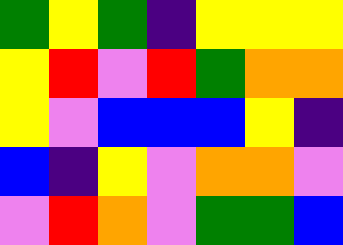[["green", "yellow", "green", "indigo", "yellow", "yellow", "yellow"], ["yellow", "red", "violet", "red", "green", "orange", "orange"], ["yellow", "violet", "blue", "blue", "blue", "yellow", "indigo"], ["blue", "indigo", "yellow", "violet", "orange", "orange", "violet"], ["violet", "red", "orange", "violet", "green", "green", "blue"]]